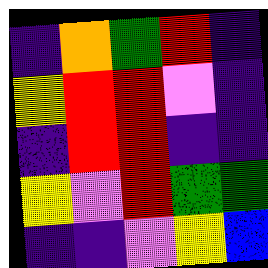[["indigo", "orange", "green", "red", "indigo"], ["yellow", "red", "red", "violet", "indigo"], ["indigo", "red", "red", "indigo", "indigo"], ["yellow", "violet", "red", "green", "green"], ["indigo", "indigo", "violet", "yellow", "blue"]]